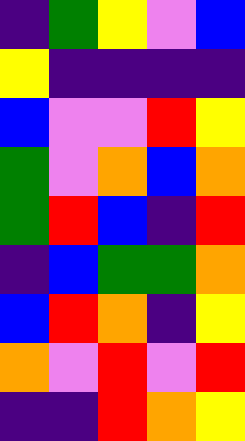[["indigo", "green", "yellow", "violet", "blue"], ["yellow", "indigo", "indigo", "indigo", "indigo"], ["blue", "violet", "violet", "red", "yellow"], ["green", "violet", "orange", "blue", "orange"], ["green", "red", "blue", "indigo", "red"], ["indigo", "blue", "green", "green", "orange"], ["blue", "red", "orange", "indigo", "yellow"], ["orange", "violet", "red", "violet", "red"], ["indigo", "indigo", "red", "orange", "yellow"]]